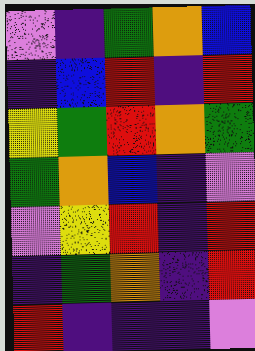[["violet", "indigo", "green", "orange", "blue"], ["indigo", "blue", "red", "indigo", "red"], ["yellow", "green", "red", "orange", "green"], ["green", "orange", "blue", "indigo", "violet"], ["violet", "yellow", "red", "indigo", "red"], ["indigo", "green", "orange", "indigo", "red"], ["red", "indigo", "indigo", "indigo", "violet"]]